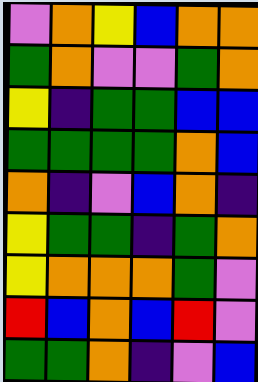[["violet", "orange", "yellow", "blue", "orange", "orange"], ["green", "orange", "violet", "violet", "green", "orange"], ["yellow", "indigo", "green", "green", "blue", "blue"], ["green", "green", "green", "green", "orange", "blue"], ["orange", "indigo", "violet", "blue", "orange", "indigo"], ["yellow", "green", "green", "indigo", "green", "orange"], ["yellow", "orange", "orange", "orange", "green", "violet"], ["red", "blue", "orange", "blue", "red", "violet"], ["green", "green", "orange", "indigo", "violet", "blue"]]